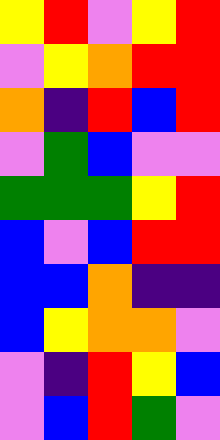[["yellow", "red", "violet", "yellow", "red"], ["violet", "yellow", "orange", "red", "red"], ["orange", "indigo", "red", "blue", "red"], ["violet", "green", "blue", "violet", "violet"], ["green", "green", "green", "yellow", "red"], ["blue", "violet", "blue", "red", "red"], ["blue", "blue", "orange", "indigo", "indigo"], ["blue", "yellow", "orange", "orange", "violet"], ["violet", "indigo", "red", "yellow", "blue"], ["violet", "blue", "red", "green", "violet"]]